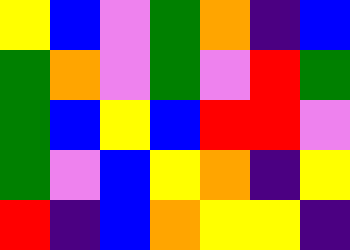[["yellow", "blue", "violet", "green", "orange", "indigo", "blue"], ["green", "orange", "violet", "green", "violet", "red", "green"], ["green", "blue", "yellow", "blue", "red", "red", "violet"], ["green", "violet", "blue", "yellow", "orange", "indigo", "yellow"], ["red", "indigo", "blue", "orange", "yellow", "yellow", "indigo"]]